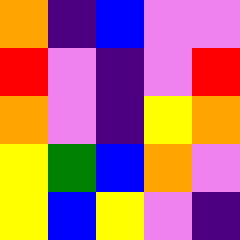[["orange", "indigo", "blue", "violet", "violet"], ["red", "violet", "indigo", "violet", "red"], ["orange", "violet", "indigo", "yellow", "orange"], ["yellow", "green", "blue", "orange", "violet"], ["yellow", "blue", "yellow", "violet", "indigo"]]